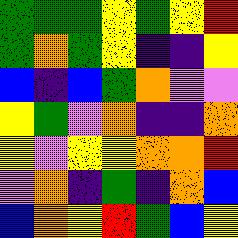[["green", "green", "green", "yellow", "green", "yellow", "red"], ["green", "orange", "green", "yellow", "indigo", "indigo", "yellow"], ["blue", "indigo", "blue", "green", "orange", "violet", "violet"], ["yellow", "green", "violet", "orange", "indigo", "indigo", "orange"], ["yellow", "violet", "yellow", "yellow", "orange", "orange", "red"], ["violet", "orange", "indigo", "green", "indigo", "orange", "blue"], ["blue", "orange", "yellow", "red", "green", "blue", "yellow"]]